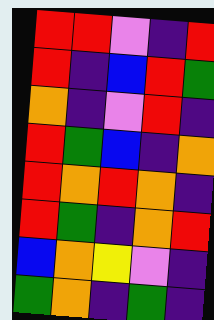[["red", "red", "violet", "indigo", "red"], ["red", "indigo", "blue", "red", "green"], ["orange", "indigo", "violet", "red", "indigo"], ["red", "green", "blue", "indigo", "orange"], ["red", "orange", "red", "orange", "indigo"], ["red", "green", "indigo", "orange", "red"], ["blue", "orange", "yellow", "violet", "indigo"], ["green", "orange", "indigo", "green", "indigo"]]